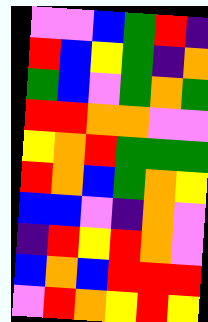[["violet", "violet", "blue", "green", "red", "indigo"], ["red", "blue", "yellow", "green", "indigo", "orange"], ["green", "blue", "violet", "green", "orange", "green"], ["red", "red", "orange", "orange", "violet", "violet"], ["yellow", "orange", "red", "green", "green", "green"], ["red", "orange", "blue", "green", "orange", "yellow"], ["blue", "blue", "violet", "indigo", "orange", "violet"], ["indigo", "red", "yellow", "red", "orange", "violet"], ["blue", "orange", "blue", "red", "red", "red"], ["violet", "red", "orange", "yellow", "red", "yellow"]]